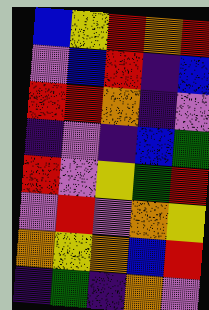[["blue", "yellow", "red", "orange", "red"], ["violet", "blue", "red", "indigo", "blue"], ["red", "red", "orange", "indigo", "violet"], ["indigo", "violet", "indigo", "blue", "green"], ["red", "violet", "yellow", "green", "red"], ["violet", "red", "violet", "orange", "yellow"], ["orange", "yellow", "orange", "blue", "red"], ["indigo", "green", "indigo", "orange", "violet"]]